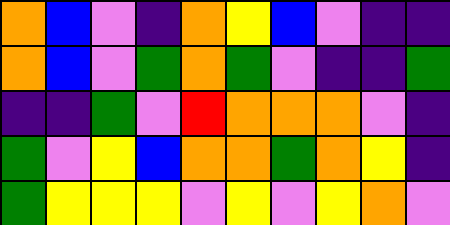[["orange", "blue", "violet", "indigo", "orange", "yellow", "blue", "violet", "indigo", "indigo"], ["orange", "blue", "violet", "green", "orange", "green", "violet", "indigo", "indigo", "green"], ["indigo", "indigo", "green", "violet", "red", "orange", "orange", "orange", "violet", "indigo"], ["green", "violet", "yellow", "blue", "orange", "orange", "green", "orange", "yellow", "indigo"], ["green", "yellow", "yellow", "yellow", "violet", "yellow", "violet", "yellow", "orange", "violet"]]